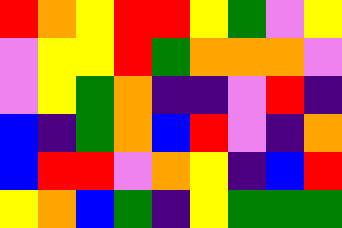[["red", "orange", "yellow", "red", "red", "yellow", "green", "violet", "yellow"], ["violet", "yellow", "yellow", "red", "green", "orange", "orange", "orange", "violet"], ["violet", "yellow", "green", "orange", "indigo", "indigo", "violet", "red", "indigo"], ["blue", "indigo", "green", "orange", "blue", "red", "violet", "indigo", "orange"], ["blue", "red", "red", "violet", "orange", "yellow", "indigo", "blue", "red"], ["yellow", "orange", "blue", "green", "indigo", "yellow", "green", "green", "green"]]